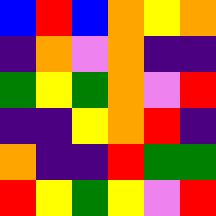[["blue", "red", "blue", "orange", "yellow", "orange"], ["indigo", "orange", "violet", "orange", "indigo", "indigo"], ["green", "yellow", "green", "orange", "violet", "red"], ["indigo", "indigo", "yellow", "orange", "red", "indigo"], ["orange", "indigo", "indigo", "red", "green", "green"], ["red", "yellow", "green", "yellow", "violet", "red"]]